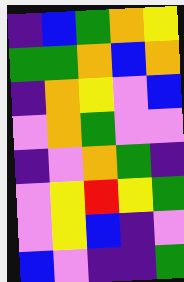[["indigo", "blue", "green", "orange", "yellow"], ["green", "green", "orange", "blue", "orange"], ["indigo", "orange", "yellow", "violet", "blue"], ["violet", "orange", "green", "violet", "violet"], ["indigo", "violet", "orange", "green", "indigo"], ["violet", "yellow", "red", "yellow", "green"], ["violet", "yellow", "blue", "indigo", "violet"], ["blue", "violet", "indigo", "indigo", "green"]]